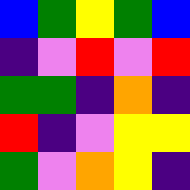[["blue", "green", "yellow", "green", "blue"], ["indigo", "violet", "red", "violet", "red"], ["green", "green", "indigo", "orange", "indigo"], ["red", "indigo", "violet", "yellow", "yellow"], ["green", "violet", "orange", "yellow", "indigo"]]